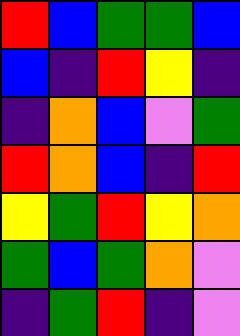[["red", "blue", "green", "green", "blue"], ["blue", "indigo", "red", "yellow", "indigo"], ["indigo", "orange", "blue", "violet", "green"], ["red", "orange", "blue", "indigo", "red"], ["yellow", "green", "red", "yellow", "orange"], ["green", "blue", "green", "orange", "violet"], ["indigo", "green", "red", "indigo", "violet"]]